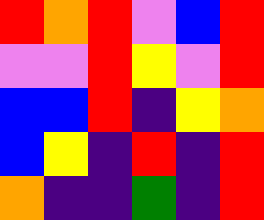[["red", "orange", "red", "violet", "blue", "red"], ["violet", "violet", "red", "yellow", "violet", "red"], ["blue", "blue", "red", "indigo", "yellow", "orange"], ["blue", "yellow", "indigo", "red", "indigo", "red"], ["orange", "indigo", "indigo", "green", "indigo", "red"]]